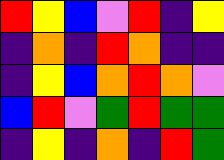[["red", "yellow", "blue", "violet", "red", "indigo", "yellow"], ["indigo", "orange", "indigo", "red", "orange", "indigo", "indigo"], ["indigo", "yellow", "blue", "orange", "red", "orange", "violet"], ["blue", "red", "violet", "green", "red", "green", "green"], ["indigo", "yellow", "indigo", "orange", "indigo", "red", "green"]]